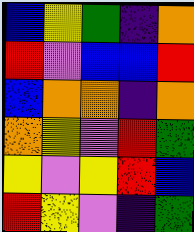[["blue", "yellow", "green", "indigo", "orange"], ["red", "violet", "blue", "blue", "red"], ["blue", "orange", "orange", "indigo", "orange"], ["orange", "yellow", "violet", "red", "green"], ["yellow", "violet", "yellow", "red", "blue"], ["red", "yellow", "violet", "indigo", "green"]]